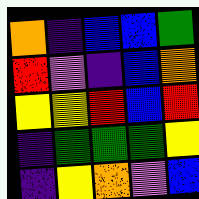[["orange", "indigo", "blue", "blue", "green"], ["red", "violet", "indigo", "blue", "orange"], ["yellow", "yellow", "red", "blue", "red"], ["indigo", "green", "green", "green", "yellow"], ["indigo", "yellow", "orange", "violet", "blue"]]